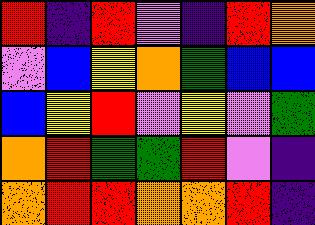[["red", "indigo", "red", "violet", "indigo", "red", "orange"], ["violet", "blue", "yellow", "orange", "green", "blue", "blue"], ["blue", "yellow", "red", "violet", "yellow", "violet", "green"], ["orange", "red", "green", "green", "red", "violet", "indigo"], ["orange", "red", "red", "orange", "orange", "red", "indigo"]]